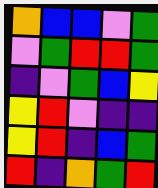[["orange", "blue", "blue", "violet", "green"], ["violet", "green", "red", "red", "green"], ["indigo", "violet", "green", "blue", "yellow"], ["yellow", "red", "violet", "indigo", "indigo"], ["yellow", "red", "indigo", "blue", "green"], ["red", "indigo", "orange", "green", "red"]]